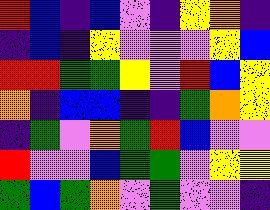[["red", "blue", "indigo", "blue", "violet", "indigo", "yellow", "orange", "indigo"], ["indigo", "blue", "indigo", "yellow", "violet", "violet", "violet", "yellow", "blue"], ["red", "red", "green", "green", "yellow", "violet", "red", "blue", "yellow"], ["orange", "indigo", "blue", "blue", "indigo", "indigo", "green", "orange", "yellow"], ["indigo", "green", "violet", "orange", "green", "red", "blue", "violet", "violet"], ["red", "violet", "violet", "blue", "green", "green", "violet", "yellow", "yellow"], ["green", "blue", "green", "orange", "violet", "green", "violet", "violet", "indigo"]]